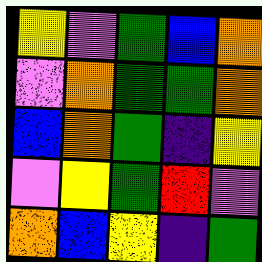[["yellow", "violet", "green", "blue", "orange"], ["violet", "orange", "green", "green", "orange"], ["blue", "orange", "green", "indigo", "yellow"], ["violet", "yellow", "green", "red", "violet"], ["orange", "blue", "yellow", "indigo", "green"]]